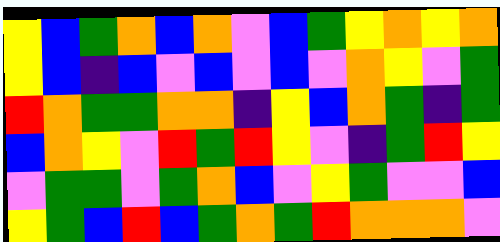[["yellow", "blue", "green", "orange", "blue", "orange", "violet", "blue", "green", "yellow", "orange", "yellow", "orange"], ["yellow", "blue", "indigo", "blue", "violet", "blue", "violet", "blue", "violet", "orange", "yellow", "violet", "green"], ["red", "orange", "green", "green", "orange", "orange", "indigo", "yellow", "blue", "orange", "green", "indigo", "green"], ["blue", "orange", "yellow", "violet", "red", "green", "red", "yellow", "violet", "indigo", "green", "red", "yellow"], ["violet", "green", "green", "violet", "green", "orange", "blue", "violet", "yellow", "green", "violet", "violet", "blue"], ["yellow", "green", "blue", "red", "blue", "green", "orange", "green", "red", "orange", "orange", "orange", "violet"]]